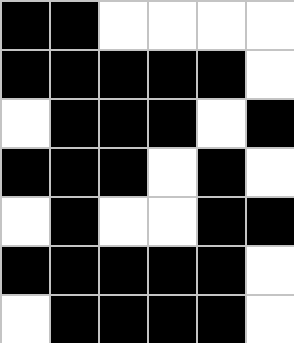[["black", "black", "white", "white", "white", "white"], ["black", "black", "black", "black", "black", "white"], ["white", "black", "black", "black", "white", "black"], ["black", "black", "black", "white", "black", "white"], ["white", "black", "white", "white", "black", "black"], ["black", "black", "black", "black", "black", "white"], ["white", "black", "black", "black", "black", "white"]]